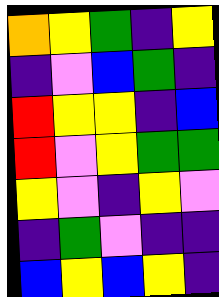[["orange", "yellow", "green", "indigo", "yellow"], ["indigo", "violet", "blue", "green", "indigo"], ["red", "yellow", "yellow", "indigo", "blue"], ["red", "violet", "yellow", "green", "green"], ["yellow", "violet", "indigo", "yellow", "violet"], ["indigo", "green", "violet", "indigo", "indigo"], ["blue", "yellow", "blue", "yellow", "indigo"]]